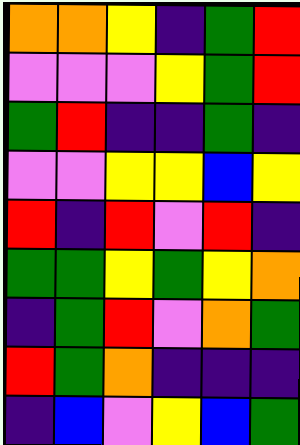[["orange", "orange", "yellow", "indigo", "green", "red"], ["violet", "violet", "violet", "yellow", "green", "red"], ["green", "red", "indigo", "indigo", "green", "indigo"], ["violet", "violet", "yellow", "yellow", "blue", "yellow"], ["red", "indigo", "red", "violet", "red", "indigo"], ["green", "green", "yellow", "green", "yellow", "orange"], ["indigo", "green", "red", "violet", "orange", "green"], ["red", "green", "orange", "indigo", "indigo", "indigo"], ["indigo", "blue", "violet", "yellow", "blue", "green"]]